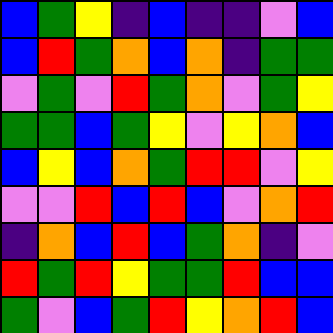[["blue", "green", "yellow", "indigo", "blue", "indigo", "indigo", "violet", "blue"], ["blue", "red", "green", "orange", "blue", "orange", "indigo", "green", "green"], ["violet", "green", "violet", "red", "green", "orange", "violet", "green", "yellow"], ["green", "green", "blue", "green", "yellow", "violet", "yellow", "orange", "blue"], ["blue", "yellow", "blue", "orange", "green", "red", "red", "violet", "yellow"], ["violet", "violet", "red", "blue", "red", "blue", "violet", "orange", "red"], ["indigo", "orange", "blue", "red", "blue", "green", "orange", "indigo", "violet"], ["red", "green", "red", "yellow", "green", "green", "red", "blue", "blue"], ["green", "violet", "blue", "green", "red", "yellow", "orange", "red", "blue"]]